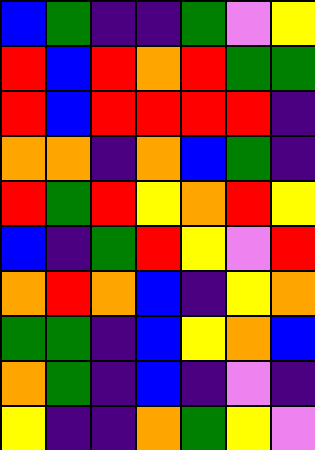[["blue", "green", "indigo", "indigo", "green", "violet", "yellow"], ["red", "blue", "red", "orange", "red", "green", "green"], ["red", "blue", "red", "red", "red", "red", "indigo"], ["orange", "orange", "indigo", "orange", "blue", "green", "indigo"], ["red", "green", "red", "yellow", "orange", "red", "yellow"], ["blue", "indigo", "green", "red", "yellow", "violet", "red"], ["orange", "red", "orange", "blue", "indigo", "yellow", "orange"], ["green", "green", "indigo", "blue", "yellow", "orange", "blue"], ["orange", "green", "indigo", "blue", "indigo", "violet", "indigo"], ["yellow", "indigo", "indigo", "orange", "green", "yellow", "violet"]]